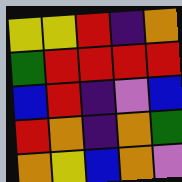[["yellow", "yellow", "red", "indigo", "orange"], ["green", "red", "red", "red", "red"], ["blue", "red", "indigo", "violet", "blue"], ["red", "orange", "indigo", "orange", "green"], ["orange", "yellow", "blue", "orange", "violet"]]